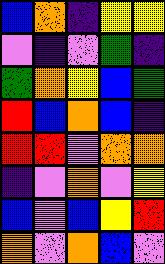[["blue", "orange", "indigo", "yellow", "yellow"], ["violet", "indigo", "violet", "green", "indigo"], ["green", "orange", "yellow", "blue", "green"], ["red", "blue", "orange", "blue", "indigo"], ["red", "red", "violet", "orange", "orange"], ["indigo", "violet", "orange", "violet", "yellow"], ["blue", "violet", "blue", "yellow", "red"], ["orange", "violet", "orange", "blue", "violet"]]